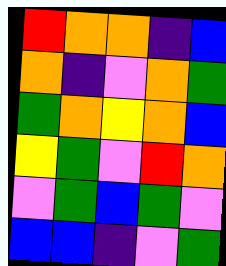[["red", "orange", "orange", "indigo", "blue"], ["orange", "indigo", "violet", "orange", "green"], ["green", "orange", "yellow", "orange", "blue"], ["yellow", "green", "violet", "red", "orange"], ["violet", "green", "blue", "green", "violet"], ["blue", "blue", "indigo", "violet", "green"]]